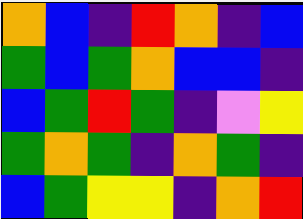[["orange", "blue", "indigo", "red", "orange", "indigo", "blue"], ["green", "blue", "green", "orange", "blue", "blue", "indigo"], ["blue", "green", "red", "green", "indigo", "violet", "yellow"], ["green", "orange", "green", "indigo", "orange", "green", "indigo"], ["blue", "green", "yellow", "yellow", "indigo", "orange", "red"]]